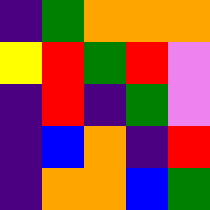[["indigo", "green", "orange", "orange", "orange"], ["yellow", "red", "green", "red", "violet"], ["indigo", "red", "indigo", "green", "violet"], ["indigo", "blue", "orange", "indigo", "red"], ["indigo", "orange", "orange", "blue", "green"]]